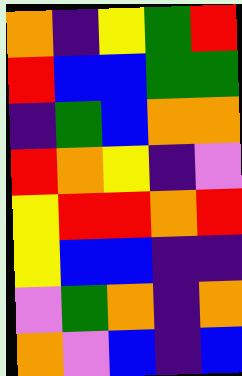[["orange", "indigo", "yellow", "green", "red"], ["red", "blue", "blue", "green", "green"], ["indigo", "green", "blue", "orange", "orange"], ["red", "orange", "yellow", "indigo", "violet"], ["yellow", "red", "red", "orange", "red"], ["yellow", "blue", "blue", "indigo", "indigo"], ["violet", "green", "orange", "indigo", "orange"], ["orange", "violet", "blue", "indigo", "blue"]]